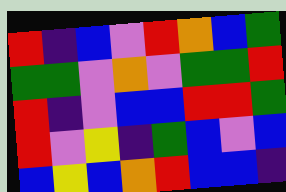[["red", "indigo", "blue", "violet", "red", "orange", "blue", "green"], ["green", "green", "violet", "orange", "violet", "green", "green", "red"], ["red", "indigo", "violet", "blue", "blue", "red", "red", "green"], ["red", "violet", "yellow", "indigo", "green", "blue", "violet", "blue"], ["blue", "yellow", "blue", "orange", "red", "blue", "blue", "indigo"]]